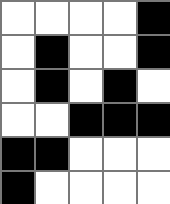[["white", "white", "white", "white", "black"], ["white", "black", "white", "white", "black"], ["white", "black", "white", "black", "white"], ["white", "white", "black", "black", "black"], ["black", "black", "white", "white", "white"], ["black", "white", "white", "white", "white"]]